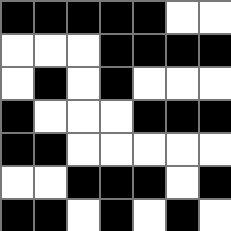[["black", "black", "black", "black", "black", "white", "white"], ["white", "white", "white", "black", "black", "black", "black"], ["white", "black", "white", "black", "white", "white", "white"], ["black", "white", "white", "white", "black", "black", "black"], ["black", "black", "white", "white", "white", "white", "white"], ["white", "white", "black", "black", "black", "white", "black"], ["black", "black", "white", "black", "white", "black", "white"]]